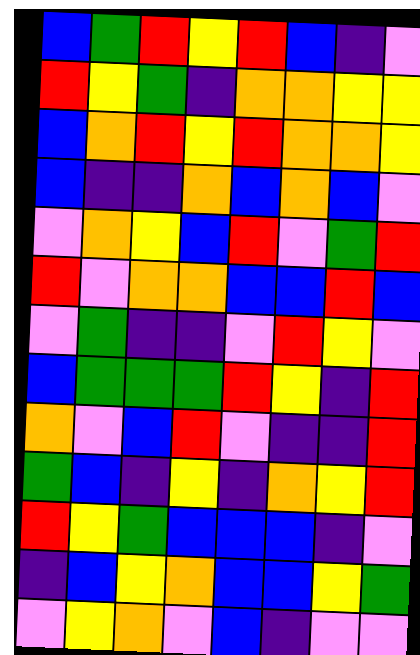[["blue", "green", "red", "yellow", "red", "blue", "indigo", "violet"], ["red", "yellow", "green", "indigo", "orange", "orange", "yellow", "yellow"], ["blue", "orange", "red", "yellow", "red", "orange", "orange", "yellow"], ["blue", "indigo", "indigo", "orange", "blue", "orange", "blue", "violet"], ["violet", "orange", "yellow", "blue", "red", "violet", "green", "red"], ["red", "violet", "orange", "orange", "blue", "blue", "red", "blue"], ["violet", "green", "indigo", "indigo", "violet", "red", "yellow", "violet"], ["blue", "green", "green", "green", "red", "yellow", "indigo", "red"], ["orange", "violet", "blue", "red", "violet", "indigo", "indigo", "red"], ["green", "blue", "indigo", "yellow", "indigo", "orange", "yellow", "red"], ["red", "yellow", "green", "blue", "blue", "blue", "indigo", "violet"], ["indigo", "blue", "yellow", "orange", "blue", "blue", "yellow", "green"], ["violet", "yellow", "orange", "violet", "blue", "indigo", "violet", "violet"]]